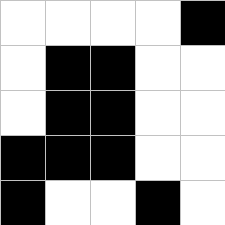[["white", "white", "white", "white", "black"], ["white", "black", "black", "white", "white"], ["white", "black", "black", "white", "white"], ["black", "black", "black", "white", "white"], ["black", "white", "white", "black", "white"]]